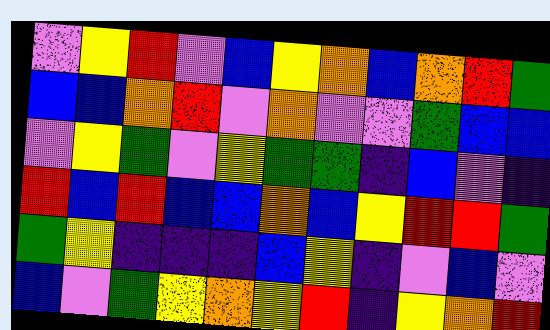[["violet", "yellow", "red", "violet", "blue", "yellow", "orange", "blue", "orange", "red", "green"], ["blue", "blue", "orange", "red", "violet", "orange", "violet", "violet", "green", "blue", "blue"], ["violet", "yellow", "green", "violet", "yellow", "green", "green", "indigo", "blue", "violet", "indigo"], ["red", "blue", "red", "blue", "blue", "orange", "blue", "yellow", "red", "red", "green"], ["green", "yellow", "indigo", "indigo", "indigo", "blue", "yellow", "indigo", "violet", "blue", "violet"], ["blue", "violet", "green", "yellow", "orange", "yellow", "red", "indigo", "yellow", "orange", "red"]]